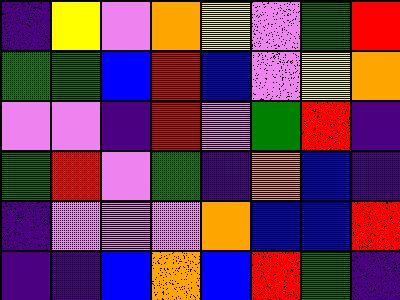[["indigo", "yellow", "violet", "orange", "yellow", "violet", "green", "red"], ["green", "green", "blue", "red", "blue", "violet", "yellow", "orange"], ["violet", "violet", "indigo", "red", "violet", "green", "red", "indigo"], ["green", "red", "violet", "green", "indigo", "orange", "blue", "indigo"], ["indigo", "violet", "violet", "violet", "orange", "blue", "blue", "red"], ["indigo", "indigo", "blue", "orange", "blue", "red", "green", "indigo"]]